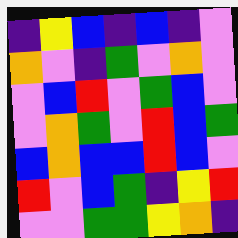[["indigo", "yellow", "blue", "indigo", "blue", "indigo", "violet"], ["orange", "violet", "indigo", "green", "violet", "orange", "violet"], ["violet", "blue", "red", "violet", "green", "blue", "violet"], ["violet", "orange", "green", "violet", "red", "blue", "green"], ["blue", "orange", "blue", "blue", "red", "blue", "violet"], ["red", "violet", "blue", "green", "indigo", "yellow", "red"], ["violet", "violet", "green", "green", "yellow", "orange", "indigo"]]